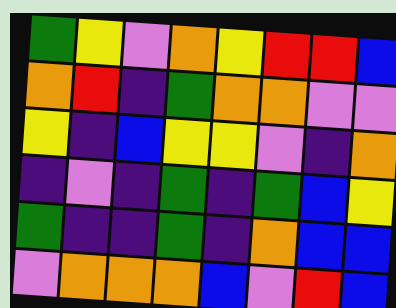[["green", "yellow", "violet", "orange", "yellow", "red", "red", "blue"], ["orange", "red", "indigo", "green", "orange", "orange", "violet", "violet"], ["yellow", "indigo", "blue", "yellow", "yellow", "violet", "indigo", "orange"], ["indigo", "violet", "indigo", "green", "indigo", "green", "blue", "yellow"], ["green", "indigo", "indigo", "green", "indigo", "orange", "blue", "blue"], ["violet", "orange", "orange", "orange", "blue", "violet", "red", "blue"]]